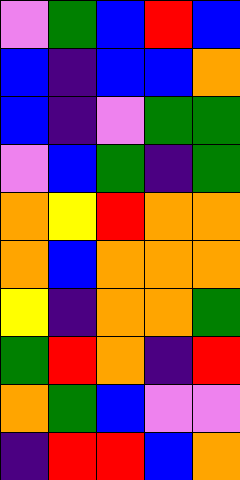[["violet", "green", "blue", "red", "blue"], ["blue", "indigo", "blue", "blue", "orange"], ["blue", "indigo", "violet", "green", "green"], ["violet", "blue", "green", "indigo", "green"], ["orange", "yellow", "red", "orange", "orange"], ["orange", "blue", "orange", "orange", "orange"], ["yellow", "indigo", "orange", "orange", "green"], ["green", "red", "orange", "indigo", "red"], ["orange", "green", "blue", "violet", "violet"], ["indigo", "red", "red", "blue", "orange"]]